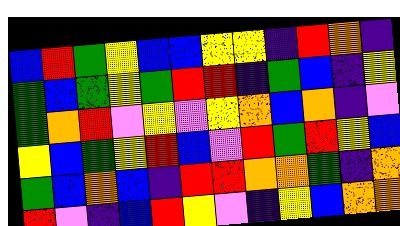[["blue", "red", "green", "yellow", "blue", "blue", "yellow", "yellow", "indigo", "red", "orange", "indigo"], ["green", "blue", "green", "yellow", "green", "red", "red", "indigo", "green", "blue", "indigo", "yellow"], ["green", "orange", "red", "violet", "yellow", "violet", "yellow", "orange", "blue", "orange", "indigo", "violet"], ["yellow", "blue", "green", "yellow", "red", "blue", "violet", "red", "green", "red", "yellow", "blue"], ["green", "blue", "orange", "blue", "indigo", "red", "red", "orange", "orange", "green", "indigo", "orange"], ["red", "violet", "indigo", "blue", "red", "yellow", "violet", "indigo", "yellow", "blue", "orange", "orange"]]